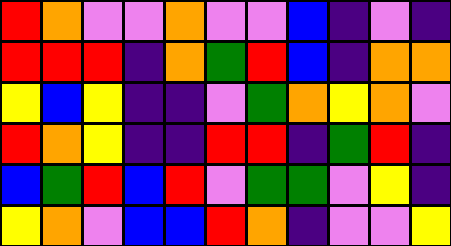[["red", "orange", "violet", "violet", "orange", "violet", "violet", "blue", "indigo", "violet", "indigo"], ["red", "red", "red", "indigo", "orange", "green", "red", "blue", "indigo", "orange", "orange"], ["yellow", "blue", "yellow", "indigo", "indigo", "violet", "green", "orange", "yellow", "orange", "violet"], ["red", "orange", "yellow", "indigo", "indigo", "red", "red", "indigo", "green", "red", "indigo"], ["blue", "green", "red", "blue", "red", "violet", "green", "green", "violet", "yellow", "indigo"], ["yellow", "orange", "violet", "blue", "blue", "red", "orange", "indigo", "violet", "violet", "yellow"]]